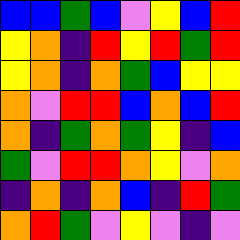[["blue", "blue", "green", "blue", "violet", "yellow", "blue", "red"], ["yellow", "orange", "indigo", "red", "yellow", "red", "green", "red"], ["yellow", "orange", "indigo", "orange", "green", "blue", "yellow", "yellow"], ["orange", "violet", "red", "red", "blue", "orange", "blue", "red"], ["orange", "indigo", "green", "orange", "green", "yellow", "indigo", "blue"], ["green", "violet", "red", "red", "orange", "yellow", "violet", "orange"], ["indigo", "orange", "indigo", "orange", "blue", "indigo", "red", "green"], ["orange", "red", "green", "violet", "yellow", "violet", "indigo", "violet"]]